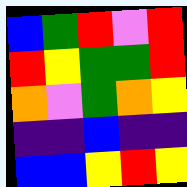[["blue", "green", "red", "violet", "red"], ["red", "yellow", "green", "green", "red"], ["orange", "violet", "green", "orange", "yellow"], ["indigo", "indigo", "blue", "indigo", "indigo"], ["blue", "blue", "yellow", "red", "yellow"]]